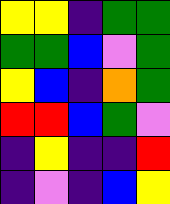[["yellow", "yellow", "indigo", "green", "green"], ["green", "green", "blue", "violet", "green"], ["yellow", "blue", "indigo", "orange", "green"], ["red", "red", "blue", "green", "violet"], ["indigo", "yellow", "indigo", "indigo", "red"], ["indigo", "violet", "indigo", "blue", "yellow"]]